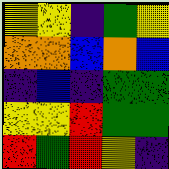[["yellow", "yellow", "indigo", "green", "yellow"], ["orange", "orange", "blue", "orange", "blue"], ["indigo", "blue", "indigo", "green", "green"], ["yellow", "yellow", "red", "green", "green"], ["red", "green", "red", "yellow", "indigo"]]